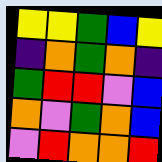[["yellow", "yellow", "green", "blue", "yellow"], ["indigo", "orange", "green", "orange", "indigo"], ["green", "red", "red", "violet", "blue"], ["orange", "violet", "green", "orange", "blue"], ["violet", "red", "orange", "orange", "red"]]